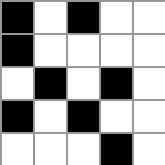[["black", "white", "black", "white", "white"], ["black", "white", "white", "white", "white"], ["white", "black", "white", "black", "white"], ["black", "white", "black", "white", "white"], ["white", "white", "white", "black", "white"]]